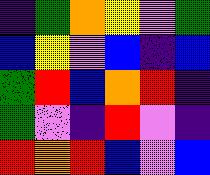[["indigo", "green", "orange", "yellow", "violet", "green"], ["blue", "yellow", "violet", "blue", "indigo", "blue"], ["green", "red", "blue", "orange", "red", "indigo"], ["green", "violet", "indigo", "red", "violet", "indigo"], ["red", "orange", "red", "blue", "violet", "blue"]]